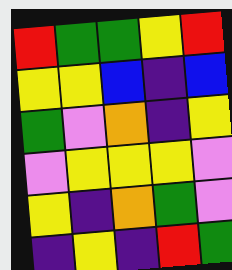[["red", "green", "green", "yellow", "red"], ["yellow", "yellow", "blue", "indigo", "blue"], ["green", "violet", "orange", "indigo", "yellow"], ["violet", "yellow", "yellow", "yellow", "violet"], ["yellow", "indigo", "orange", "green", "violet"], ["indigo", "yellow", "indigo", "red", "green"]]